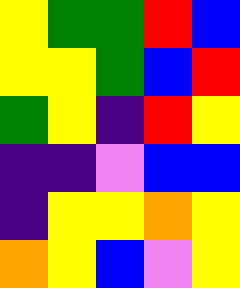[["yellow", "green", "green", "red", "blue"], ["yellow", "yellow", "green", "blue", "red"], ["green", "yellow", "indigo", "red", "yellow"], ["indigo", "indigo", "violet", "blue", "blue"], ["indigo", "yellow", "yellow", "orange", "yellow"], ["orange", "yellow", "blue", "violet", "yellow"]]